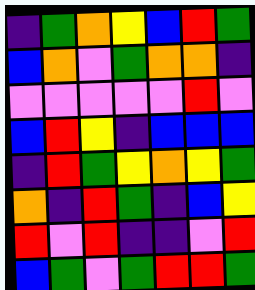[["indigo", "green", "orange", "yellow", "blue", "red", "green"], ["blue", "orange", "violet", "green", "orange", "orange", "indigo"], ["violet", "violet", "violet", "violet", "violet", "red", "violet"], ["blue", "red", "yellow", "indigo", "blue", "blue", "blue"], ["indigo", "red", "green", "yellow", "orange", "yellow", "green"], ["orange", "indigo", "red", "green", "indigo", "blue", "yellow"], ["red", "violet", "red", "indigo", "indigo", "violet", "red"], ["blue", "green", "violet", "green", "red", "red", "green"]]